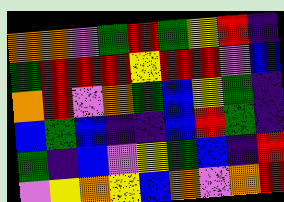[["orange", "orange", "violet", "green", "red", "green", "yellow", "red", "indigo"], ["green", "red", "red", "red", "yellow", "red", "red", "violet", "blue"], ["orange", "red", "violet", "orange", "green", "blue", "yellow", "green", "indigo"], ["blue", "green", "blue", "indigo", "indigo", "blue", "red", "green", "indigo"], ["green", "indigo", "blue", "violet", "yellow", "green", "blue", "indigo", "red"], ["violet", "yellow", "orange", "yellow", "blue", "orange", "violet", "orange", "red"]]